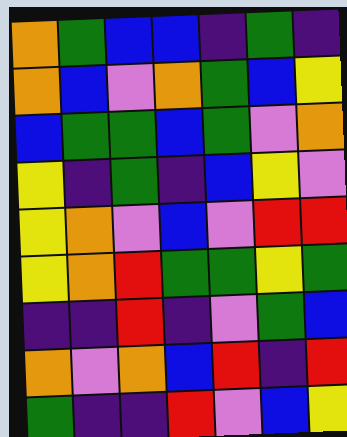[["orange", "green", "blue", "blue", "indigo", "green", "indigo"], ["orange", "blue", "violet", "orange", "green", "blue", "yellow"], ["blue", "green", "green", "blue", "green", "violet", "orange"], ["yellow", "indigo", "green", "indigo", "blue", "yellow", "violet"], ["yellow", "orange", "violet", "blue", "violet", "red", "red"], ["yellow", "orange", "red", "green", "green", "yellow", "green"], ["indigo", "indigo", "red", "indigo", "violet", "green", "blue"], ["orange", "violet", "orange", "blue", "red", "indigo", "red"], ["green", "indigo", "indigo", "red", "violet", "blue", "yellow"]]